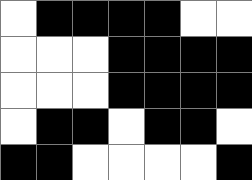[["white", "black", "black", "black", "black", "white", "white"], ["white", "white", "white", "black", "black", "black", "black"], ["white", "white", "white", "black", "black", "black", "black"], ["white", "black", "black", "white", "black", "black", "white"], ["black", "black", "white", "white", "white", "white", "black"]]